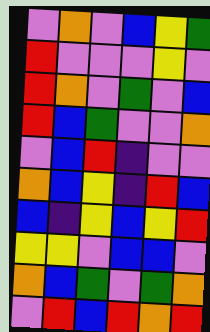[["violet", "orange", "violet", "blue", "yellow", "green"], ["red", "violet", "violet", "violet", "yellow", "violet"], ["red", "orange", "violet", "green", "violet", "blue"], ["red", "blue", "green", "violet", "violet", "orange"], ["violet", "blue", "red", "indigo", "violet", "violet"], ["orange", "blue", "yellow", "indigo", "red", "blue"], ["blue", "indigo", "yellow", "blue", "yellow", "red"], ["yellow", "yellow", "violet", "blue", "blue", "violet"], ["orange", "blue", "green", "violet", "green", "orange"], ["violet", "red", "blue", "red", "orange", "red"]]